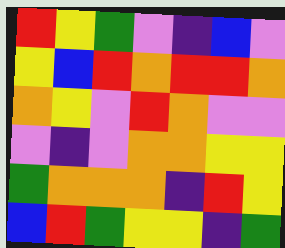[["red", "yellow", "green", "violet", "indigo", "blue", "violet"], ["yellow", "blue", "red", "orange", "red", "red", "orange"], ["orange", "yellow", "violet", "red", "orange", "violet", "violet"], ["violet", "indigo", "violet", "orange", "orange", "yellow", "yellow"], ["green", "orange", "orange", "orange", "indigo", "red", "yellow"], ["blue", "red", "green", "yellow", "yellow", "indigo", "green"]]